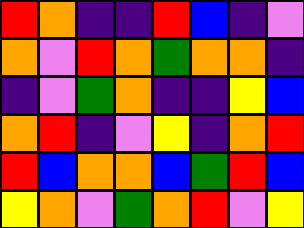[["red", "orange", "indigo", "indigo", "red", "blue", "indigo", "violet"], ["orange", "violet", "red", "orange", "green", "orange", "orange", "indigo"], ["indigo", "violet", "green", "orange", "indigo", "indigo", "yellow", "blue"], ["orange", "red", "indigo", "violet", "yellow", "indigo", "orange", "red"], ["red", "blue", "orange", "orange", "blue", "green", "red", "blue"], ["yellow", "orange", "violet", "green", "orange", "red", "violet", "yellow"]]